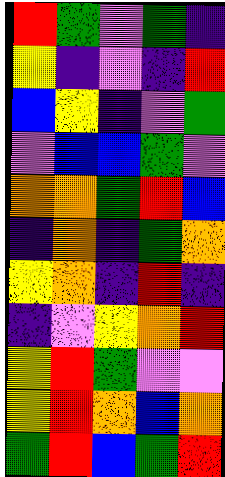[["red", "green", "violet", "green", "indigo"], ["yellow", "indigo", "violet", "indigo", "red"], ["blue", "yellow", "indigo", "violet", "green"], ["violet", "blue", "blue", "green", "violet"], ["orange", "orange", "green", "red", "blue"], ["indigo", "orange", "indigo", "green", "orange"], ["yellow", "orange", "indigo", "red", "indigo"], ["indigo", "violet", "yellow", "orange", "red"], ["yellow", "red", "green", "violet", "violet"], ["yellow", "red", "orange", "blue", "orange"], ["green", "red", "blue", "green", "red"]]